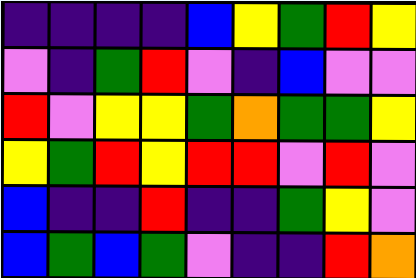[["indigo", "indigo", "indigo", "indigo", "blue", "yellow", "green", "red", "yellow"], ["violet", "indigo", "green", "red", "violet", "indigo", "blue", "violet", "violet"], ["red", "violet", "yellow", "yellow", "green", "orange", "green", "green", "yellow"], ["yellow", "green", "red", "yellow", "red", "red", "violet", "red", "violet"], ["blue", "indigo", "indigo", "red", "indigo", "indigo", "green", "yellow", "violet"], ["blue", "green", "blue", "green", "violet", "indigo", "indigo", "red", "orange"]]